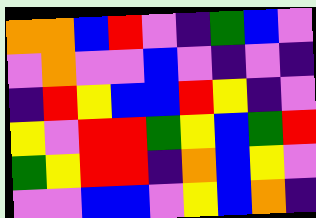[["orange", "orange", "blue", "red", "violet", "indigo", "green", "blue", "violet"], ["violet", "orange", "violet", "violet", "blue", "violet", "indigo", "violet", "indigo"], ["indigo", "red", "yellow", "blue", "blue", "red", "yellow", "indigo", "violet"], ["yellow", "violet", "red", "red", "green", "yellow", "blue", "green", "red"], ["green", "yellow", "red", "red", "indigo", "orange", "blue", "yellow", "violet"], ["violet", "violet", "blue", "blue", "violet", "yellow", "blue", "orange", "indigo"]]